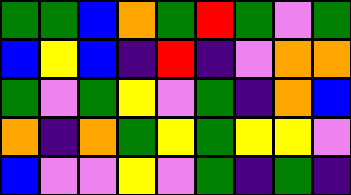[["green", "green", "blue", "orange", "green", "red", "green", "violet", "green"], ["blue", "yellow", "blue", "indigo", "red", "indigo", "violet", "orange", "orange"], ["green", "violet", "green", "yellow", "violet", "green", "indigo", "orange", "blue"], ["orange", "indigo", "orange", "green", "yellow", "green", "yellow", "yellow", "violet"], ["blue", "violet", "violet", "yellow", "violet", "green", "indigo", "green", "indigo"]]